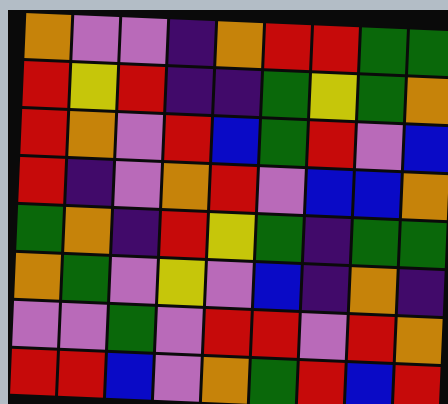[["orange", "violet", "violet", "indigo", "orange", "red", "red", "green", "green"], ["red", "yellow", "red", "indigo", "indigo", "green", "yellow", "green", "orange"], ["red", "orange", "violet", "red", "blue", "green", "red", "violet", "blue"], ["red", "indigo", "violet", "orange", "red", "violet", "blue", "blue", "orange"], ["green", "orange", "indigo", "red", "yellow", "green", "indigo", "green", "green"], ["orange", "green", "violet", "yellow", "violet", "blue", "indigo", "orange", "indigo"], ["violet", "violet", "green", "violet", "red", "red", "violet", "red", "orange"], ["red", "red", "blue", "violet", "orange", "green", "red", "blue", "red"]]